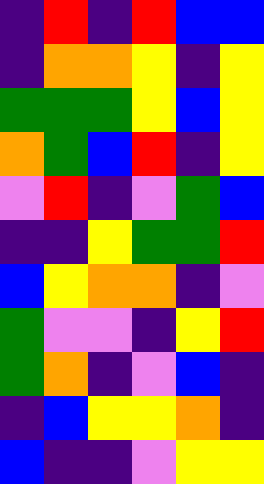[["indigo", "red", "indigo", "red", "blue", "blue"], ["indigo", "orange", "orange", "yellow", "indigo", "yellow"], ["green", "green", "green", "yellow", "blue", "yellow"], ["orange", "green", "blue", "red", "indigo", "yellow"], ["violet", "red", "indigo", "violet", "green", "blue"], ["indigo", "indigo", "yellow", "green", "green", "red"], ["blue", "yellow", "orange", "orange", "indigo", "violet"], ["green", "violet", "violet", "indigo", "yellow", "red"], ["green", "orange", "indigo", "violet", "blue", "indigo"], ["indigo", "blue", "yellow", "yellow", "orange", "indigo"], ["blue", "indigo", "indigo", "violet", "yellow", "yellow"]]